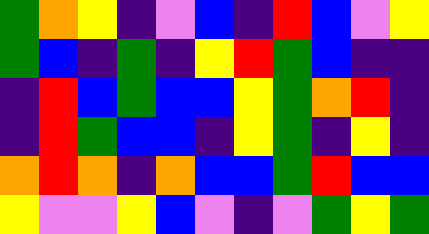[["green", "orange", "yellow", "indigo", "violet", "blue", "indigo", "red", "blue", "violet", "yellow"], ["green", "blue", "indigo", "green", "indigo", "yellow", "red", "green", "blue", "indigo", "indigo"], ["indigo", "red", "blue", "green", "blue", "blue", "yellow", "green", "orange", "red", "indigo"], ["indigo", "red", "green", "blue", "blue", "indigo", "yellow", "green", "indigo", "yellow", "indigo"], ["orange", "red", "orange", "indigo", "orange", "blue", "blue", "green", "red", "blue", "blue"], ["yellow", "violet", "violet", "yellow", "blue", "violet", "indigo", "violet", "green", "yellow", "green"]]